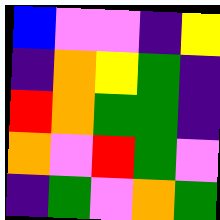[["blue", "violet", "violet", "indigo", "yellow"], ["indigo", "orange", "yellow", "green", "indigo"], ["red", "orange", "green", "green", "indigo"], ["orange", "violet", "red", "green", "violet"], ["indigo", "green", "violet", "orange", "green"]]